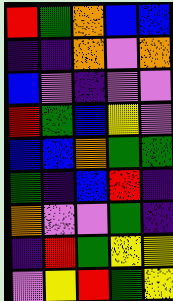[["red", "green", "orange", "blue", "blue"], ["indigo", "indigo", "orange", "violet", "orange"], ["blue", "violet", "indigo", "violet", "violet"], ["red", "green", "blue", "yellow", "violet"], ["blue", "blue", "orange", "green", "green"], ["green", "indigo", "blue", "red", "indigo"], ["orange", "violet", "violet", "green", "indigo"], ["indigo", "red", "green", "yellow", "yellow"], ["violet", "yellow", "red", "green", "yellow"]]